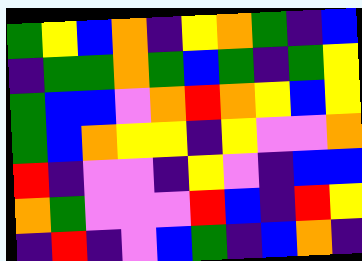[["green", "yellow", "blue", "orange", "indigo", "yellow", "orange", "green", "indigo", "blue"], ["indigo", "green", "green", "orange", "green", "blue", "green", "indigo", "green", "yellow"], ["green", "blue", "blue", "violet", "orange", "red", "orange", "yellow", "blue", "yellow"], ["green", "blue", "orange", "yellow", "yellow", "indigo", "yellow", "violet", "violet", "orange"], ["red", "indigo", "violet", "violet", "indigo", "yellow", "violet", "indigo", "blue", "blue"], ["orange", "green", "violet", "violet", "violet", "red", "blue", "indigo", "red", "yellow"], ["indigo", "red", "indigo", "violet", "blue", "green", "indigo", "blue", "orange", "indigo"]]